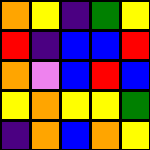[["orange", "yellow", "indigo", "green", "yellow"], ["red", "indigo", "blue", "blue", "red"], ["orange", "violet", "blue", "red", "blue"], ["yellow", "orange", "yellow", "yellow", "green"], ["indigo", "orange", "blue", "orange", "yellow"]]